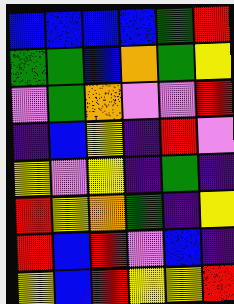[["blue", "blue", "blue", "blue", "green", "red"], ["green", "green", "blue", "orange", "green", "yellow"], ["violet", "green", "orange", "violet", "violet", "red"], ["indigo", "blue", "yellow", "indigo", "red", "violet"], ["yellow", "violet", "yellow", "indigo", "green", "indigo"], ["red", "yellow", "orange", "green", "indigo", "yellow"], ["red", "blue", "red", "violet", "blue", "indigo"], ["yellow", "blue", "red", "yellow", "yellow", "red"]]